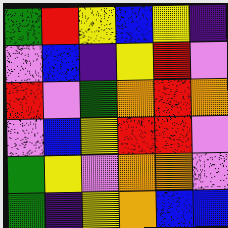[["green", "red", "yellow", "blue", "yellow", "indigo"], ["violet", "blue", "indigo", "yellow", "red", "violet"], ["red", "violet", "green", "orange", "red", "orange"], ["violet", "blue", "yellow", "red", "red", "violet"], ["green", "yellow", "violet", "orange", "orange", "violet"], ["green", "indigo", "yellow", "orange", "blue", "blue"]]